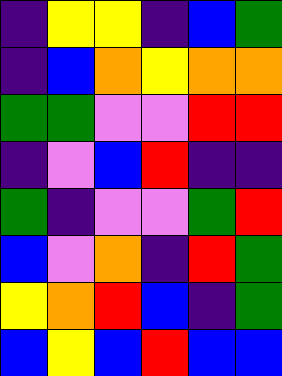[["indigo", "yellow", "yellow", "indigo", "blue", "green"], ["indigo", "blue", "orange", "yellow", "orange", "orange"], ["green", "green", "violet", "violet", "red", "red"], ["indigo", "violet", "blue", "red", "indigo", "indigo"], ["green", "indigo", "violet", "violet", "green", "red"], ["blue", "violet", "orange", "indigo", "red", "green"], ["yellow", "orange", "red", "blue", "indigo", "green"], ["blue", "yellow", "blue", "red", "blue", "blue"]]